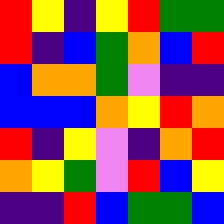[["red", "yellow", "indigo", "yellow", "red", "green", "green"], ["red", "indigo", "blue", "green", "orange", "blue", "red"], ["blue", "orange", "orange", "green", "violet", "indigo", "indigo"], ["blue", "blue", "blue", "orange", "yellow", "red", "orange"], ["red", "indigo", "yellow", "violet", "indigo", "orange", "red"], ["orange", "yellow", "green", "violet", "red", "blue", "yellow"], ["indigo", "indigo", "red", "blue", "green", "green", "blue"]]